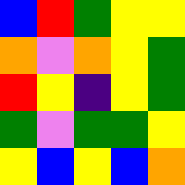[["blue", "red", "green", "yellow", "yellow"], ["orange", "violet", "orange", "yellow", "green"], ["red", "yellow", "indigo", "yellow", "green"], ["green", "violet", "green", "green", "yellow"], ["yellow", "blue", "yellow", "blue", "orange"]]